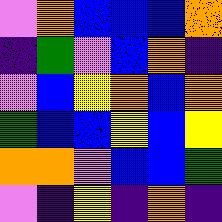[["violet", "orange", "blue", "blue", "blue", "orange"], ["indigo", "green", "violet", "blue", "orange", "indigo"], ["violet", "blue", "yellow", "orange", "blue", "orange"], ["green", "blue", "blue", "yellow", "blue", "yellow"], ["orange", "orange", "violet", "blue", "blue", "green"], ["violet", "indigo", "yellow", "indigo", "orange", "indigo"]]